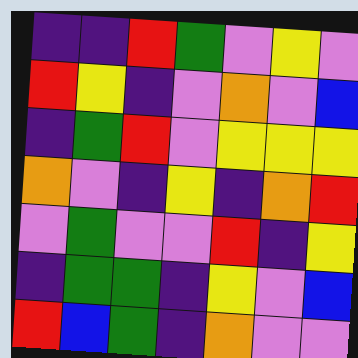[["indigo", "indigo", "red", "green", "violet", "yellow", "violet"], ["red", "yellow", "indigo", "violet", "orange", "violet", "blue"], ["indigo", "green", "red", "violet", "yellow", "yellow", "yellow"], ["orange", "violet", "indigo", "yellow", "indigo", "orange", "red"], ["violet", "green", "violet", "violet", "red", "indigo", "yellow"], ["indigo", "green", "green", "indigo", "yellow", "violet", "blue"], ["red", "blue", "green", "indigo", "orange", "violet", "violet"]]